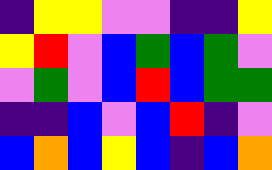[["indigo", "yellow", "yellow", "violet", "violet", "indigo", "indigo", "yellow"], ["yellow", "red", "violet", "blue", "green", "blue", "green", "violet"], ["violet", "green", "violet", "blue", "red", "blue", "green", "green"], ["indigo", "indigo", "blue", "violet", "blue", "red", "indigo", "violet"], ["blue", "orange", "blue", "yellow", "blue", "indigo", "blue", "orange"]]